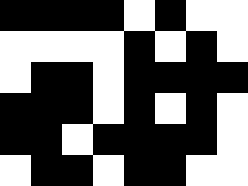[["black", "black", "black", "black", "white", "black", "white", "white"], ["white", "white", "white", "white", "black", "white", "black", "white"], ["white", "black", "black", "white", "black", "black", "black", "black"], ["black", "black", "black", "white", "black", "white", "black", "white"], ["black", "black", "white", "black", "black", "black", "black", "white"], ["white", "black", "black", "white", "black", "black", "white", "white"]]